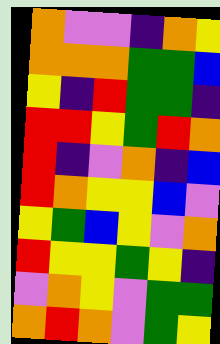[["orange", "violet", "violet", "indigo", "orange", "yellow"], ["orange", "orange", "orange", "green", "green", "blue"], ["yellow", "indigo", "red", "green", "green", "indigo"], ["red", "red", "yellow", "green", "red", "orange"], ["red", "indigo", "violet", "orange", "indigo", "blue"], ["red", "orange", "yellow", "yellow", "blue", "violet"], ["yellow", "green", "blue", "yellow", "violet", "orange"], ["red", "yellow", "yellow", "green", "yellow", "indigo"], ["violet", "orange", "yellow", "violet", "green", "green"], ["orange", "red", "orange", "violet", "green", "yellow"]]